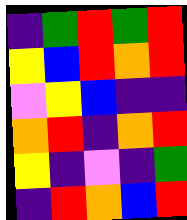[["indigo", "green", "red", "green", "red"], ["yellow", "blue", "red", "orange", "red"], ["violet", "yellow", "blue", "indigo", "indigo"], ["orange", "red", "indigo", "orange", "red"], ["yellow", "indigo", "violet", "indigo", "green"], ["indigo", "red", "orange", "blue", "red"]]